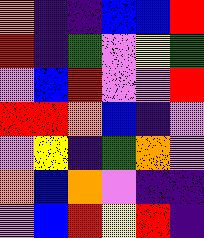[["orange", "indigo", "indigo", "blue", "blue", "red"], ["red", "indigo", "green", "violet", "yellow", "green"], ["violet", "blue", "red", "violet", "violet", "red"], ["red", "red", "orange", "blue", "indigo", "violet"], ["violet", "yellow", "indigo", "green", "orange", "violet"], ["orange", "blue", "orange", "violet", "indigo", "indigo"], ["violet", "blue", "red", "yellow", "red", "indigo"]]